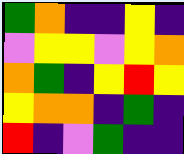[["green", "orange", "indigo", "indigo", "yellow", "indigo"], ["violet", "yellow", "yellow", "violet", "yellow", "orange"], ["orange", "green", "indigo", "yellow", "red", "yellow"], ["yellow", "orange", "orange", "indigo", "green", "indigo"], ["red", "indigo", "violet", "green", "indigo", "indigo"]]